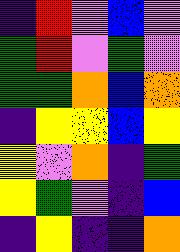[["indigo", "red", "violet", "blue", "violet"], ["green", "red", "violet", "green", "violet"], ["green", "green", "orange", "blue", "orange"], ["indigo", "yellow", "yellow", "blue", "yellow"], ["yellow", "violet", "orange", "indigo", "green"], ["yellow", "green", "violet", "indigo", "blue"], ["indigo", "yellow", "indigo", "indigo", "orange"]]